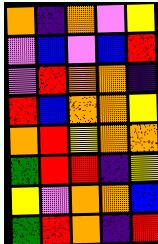[["orange", "indigo", "orange", "violet", "yellow"], ["violet", "blue", "violet", "blue", "red"], ["violet", "red", "orange", "orange", "indigo"], ["red", "blue", "orange", "orange", "yellow"], ["orange", "red", "yellow", "orange", "orange"], ["green", "red", "red", "indigo", "yellow"], ["yellow", "violet", "orange", "orange", "blue"], ["green", "red", "orange", "indigo", "red"]]